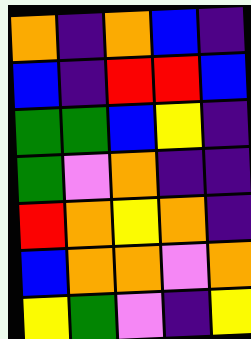[["orange", "indigo", "orange", "blue", "indigo"], ["blue", "indigo", "red", "red", "blue"], ["green", "green", "blue", "yellow", "indigo"], ["green", "violet", "orange", "indigo", "indigo"], ["red", "orange", "yellow", "orange", "indigo"], ["blue", "orange", "orange", "violet", "orange"], ["yellow", "green", "violet", "indigo", "yellow"]]